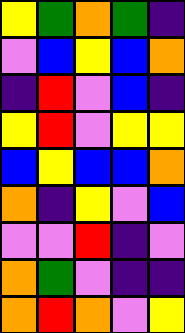[["yellow", "green", "orange", "green", "indigo"], ["violet", "blue", "yellow", "blue", "orange"], ["indigo", "red", "violet", "blue", "indigo"], ["yellow", "red", "violet", "yellow", "yellow"], ["blue", "yellow", "blue", "blue", "orange"], ["orange", "indigo", "yellow", "violet", "blue"], ["violet", "violet", "red", "indigo", "violet"], ["orange", "green", "violet", "indigo", "indigo"], ["orange", "red", "orange", "violet", "yellow"]]